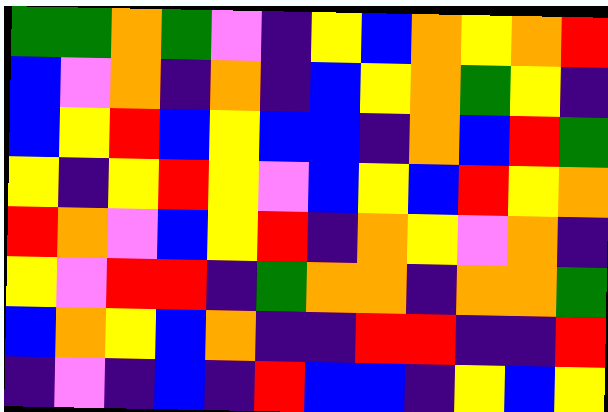[["green", "green", "orange", "green", "violet", "indigo", "yellow", "blue", "orange", "yellow", "orange", "red"], ["blue", "violet", "orange", "indigo", "orange", "indigo", "blue", "yellow", "orange", "green", "yellow", "indigo"], ["blue", "yellow", "red", "blue", "yellow", "blue", "blue", "indigo", "orange", "blue", "red", "green"], ["yellow", "indigo", "yellow", "red", "yellow", "violet", "blue", "yellow", "blue", "red", "yellow", "orange"], ["red", "orange", "violet", "blue", "yellow", "red", "indigo", "orange", "yellow", "violet", "orange", "indigo"], ["yellow", "violet", "red", "red", "indigo", "green", "orange", "orange", "indigo", "orange", "orange", "green"], ["blue", "orange", "yellow", "blue", "orange", "indigo", "indigo", "red", "red", "indigo", "indigo", "red"], ["indigo", "violet", "indigo", "blue", "indigo", "red", "blue", "blue", "indigo", "yellow", "blue", "yellow"]]